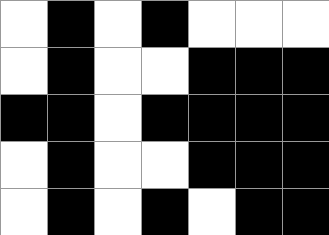[["white", "black", "white", "black", "white", "white", "white"], ["white", "black", "white", "white", "black", "black", "black"], ["black", "black", "white", "black", "black", "black", "black"], ["white", "black", "white", "white", "black", "black", "black"], ["white", "black", "white", "black", "white", "black", "black"]]